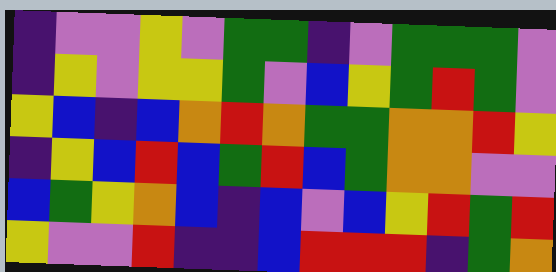[["indigo", "violet", "violet", "yellow", "violet", "green", "green", "indigo", "violet", "green", "green", "green", "violet"], ["indigo", "yellow", "violet", "yellow", "yellow", "green", "violet", "blue", "yellow", "green", "red", "green", "violet"], ["yellow", "blue", "indigo", "blue", "orange", "red", "orange", "green", "green", "orange", "orange", "red", "yellow"], ["indigo", "yellow", "blue", "red", "blue", "green", "red", "blue", "green", "orange", "orange", "violet", "violet"], ["blue", "green", "yellow", "orange", "blue", "indigo", "blue", "violet", "blue", "yellow", "red", "green", "red"], ["yellow", "violet", "violet", "red", "indigo", "indigo", "blue", "red", "red", "red", "indigo", "green", "orange"]]